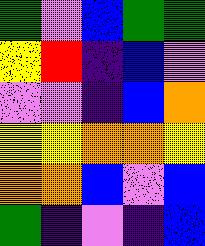[["green", "violet", "blue", "green", "green"], ["yellow", "red", "indigo", "blue", "violet"], ["violet", "violet", "indigo", "blue", "orange"], ["yellow", "yellow", "orange", "orange", "yellow"], ["orange", "orange", "blue", "violet", "blue"], ["green", "indigo", "violet", "indigo", "blue"]]